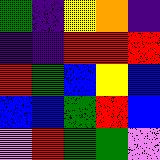[["green", "indigo", "yellow", "orange", "indigo"], ["indigo", "indigo", "red", "red", "red"], ["red", "green", "blue", "yellow", "blue"], ["blue", "blue", "green", "red", "blue"], ["violet", "red", "green", "green", "violet"]]